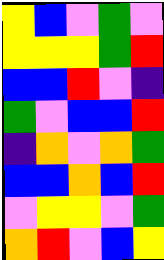[["yellow", "blue", "violet", "green", "violet"], ["yellow", "yellow", "yellow", "green", "red"], ["blue", "blue", "red", "violet", "indigo"], ["green", "violet", "blue", "blue", "red"], ["indigo", "orange", "violet", "orange", "green"], ["blue", "blue", "orange", "blue", "red"], ["violet", "yellow", "yellow", "violet", "green"], ["orange", "red", "violet", "blue", "yellow"]]